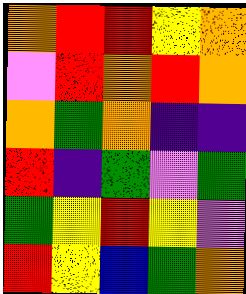[["orange", "red", "red", "yellow", "orange"], ["violet", "red", "orange", "red", "orange"], ["orange", "green", "orange", "indigo", "indigo"], ["red", "indigo", "green", "violet", "green"], ["green", "yellow", "red", "yellow", "violet"], ["red", "yellow", "blue", "green", "orange"]]